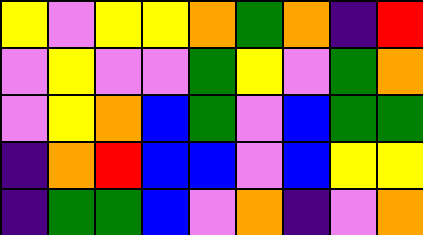[["yellow", "violet", "yellow", "yellow", "orange", "green", "orange", "indigo", "red"], ["violet", "yellow", "violet", "violet", "green", "yellow", "violet", "green", "orange"], ["violet", "yellow", "orange", "blue", "green", "violet", "blue", "green", "green"], ["indigo", "orange", "red", "blue", "blue", "violet", "blue", "yellow", "yellow"], ["indigo", "green", "green", "blue", "violet", "orange", "indigo", "violet", "orange"]]